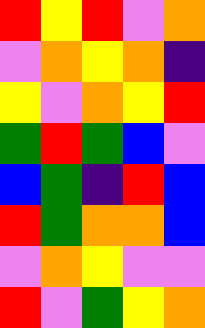[["red", "yellow", "red", "violet", "orange"], ["violet", "orange", "yellow", "orange", "indigo"], ["yellow", "violet", "orange", "yellow", "red"], ["green", "red", "green", "blue", "violet"], ["blue", "green", "indigo", "red", "blue"], ["red", "green", "orange", "orange", "blue"], ["violet", "orange", "yellow", "violet", "violet"], ["red", "violet", "green", "yellow", "orange"]]